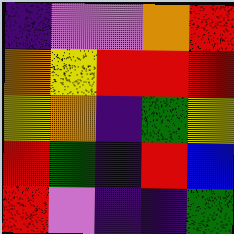[["indigo", "violet", "violet", "orange", "red"], ["orange", "yellow", "red", "red", "red"], ["yellow", "orange", "indigo", "green", "yellow"], ["red", "green", "indigo", "red", "blue"], ["red", "violet", "indigo", "indigo", "green"]]